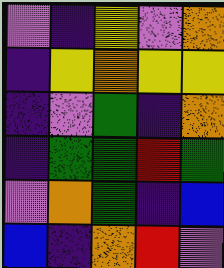[["violet", "indigo", "yellow", "violet", "orange"], ["indigo", "yellow", "orange", "yellow", "yellow"], ["indigo", "violet", "green", "indigo", "orange"], ["indigo", "green", "green", "red", "green"], ["violet", "orange", "green", "indigo", "blue"], ["blue", "indigo", "orange", "red", "violet"]]